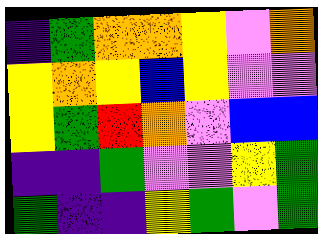[["indigo", "green", "orange", "orange", "yellow", "violet", "orange"], ["yellow", "orange", "yellow", "blue", "yellow", "violet", "violet"], ["yellow", "green", "red", "orange", "violet", "blue", "blue"], ["indigo", "indigo", "green", "violet", "violet", "yellow", "green"], ["green", "indigo", "indigo", "yellow", "green", "violet", "green"]]